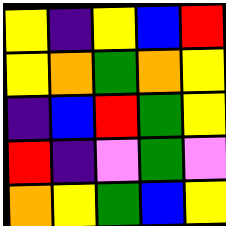[["yellow", "indigo", "yellow", "blue", "red"], ["yellow", "orange", "green", "orange", "yellow"], ["indigo", "blue", "red", "green", "yellow"], ["red", "indigo", "violet", "green", "violet"], ["orange", "yellow", "green", "blue", "yellow"]]